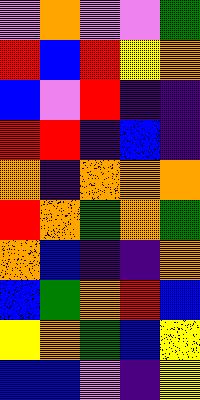[["violet", "orange", "violet", "violet", "green"], ["red", "blue", "red", "yellow", "orange"], ["blue", "violet", "red", "indigo", "indigo"], ["red", "red", "indigo", "blue", "indigo"], ["orange", "indigo", "orange", "orange", "orange"], ["red", "orange", "green", "orange", "green"], ["orange", "blue", "indigo", "indigo", "orange"], ["blue", "green", "orange", "red", "blue"], ["yellow", "orange", "green", "blue", "yellow"], ["blue", "blue", "violet", "indigo", "yellow"]]